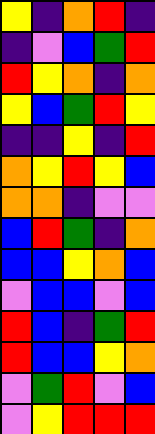[["yellow", "indigo", "orange", "red", "indigo"], ["indigo", "violet", "blue", "green", "red"], ["red", "yellow", "orange", "indigo", "orange"], ["yellow", "blue", "green", "red", "yellow"], ["indigo", "indigo", "yellow", "indigo", "red"], ["orange", "yellow", "red", "yellow", "blue"], ["orange", "orange", "indigo", "violet", "violet"], ["blue", "red", "green", "indigo", "orange"], ["blue", "blue", "yellow", "orange", "blue"], ["violet", "blue", "blue", "violet", "blue"], ["red", "blue", "indigo", "green", "red"], ["red", "blue", "blue", "yellow", "orange"], ["violet", "green", "red", "violet", "blue"], ["violet", "yellow", "red", "red", "red"]]